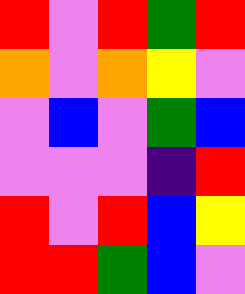[["red", "violet", "red", "green", "red"], ["orange", "violet", "orange", "yellow", "violet"], ["violet", "blue", "violet", "green", "blue"], ["violet", "violet", "violet", "indigo", "red"], ["red", "violet", "red", "blue", "yellow"], ["red", "red", "green", "blue", "violet"]]